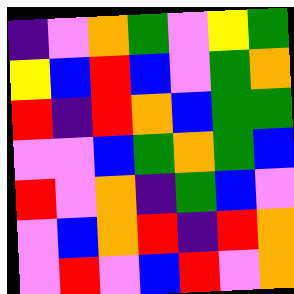[["indigo", "violet", "orange", "green", "violet", "yellow", "green"], ["yellow", "blue", "red", "blue", "violet", "green", "orange"], ["red", "indigo", "red", "orange", "blue", "green", "green"], ["violet", "violet", "blue", "green", "orange", "green", "blue"], ["red", "violet", "orange", "indigo", "green", "blue", "violet"], ["violet", "blue", "orange", "red", "indigo", "red", "orange"], ["violet", "red", "violet", "blue", "red", "violet", "orange"]]